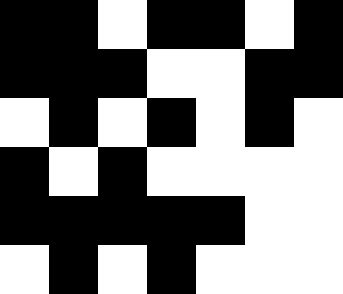[["black", "black", "white", "black", "black", "white", "black"], ["black", "black", "black", "white", "white", "black", "black"], ["white", "black", "white", "black", "white", "black", "white"], ["black", "white", "black", "white", "white", "white", "white"], ["black", "black", "black", "black", "black", "white", "white"], ["white", "black", "white", "black", "white", "white", "white"]]